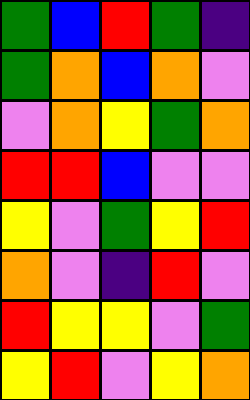[["green", "blue", "red", "green", "indigo"], ["green", "orange", "blue", "orange", "violet"], ["violet", "orange", "yellow", "green", "orange"], ["red", "red", "blue", "violet", "violet"], ["yellow", "violet", "green", "yellow", "red"], ["orange", "violet", "indigo", "red", "violet"], ["red", "yellow", "yellow", "violet", "green"], ["yellow", "red", "violet", "yellow", "orange"]]